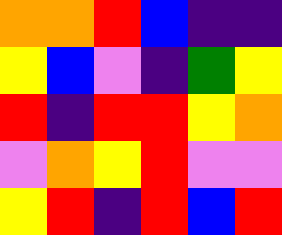[["orange", "orange", "red", "blue", "indigo", "indigo"], ["yellow", "blue", "violet", "indigo", "green", "yellow"], ["red", "indigo", "red", "red", "yellow", "orange"], ["violet", "orange", "yellow", "red", "violet", "violet"], ["yellow", "red", "indigo", "red", "blue", "red"]]